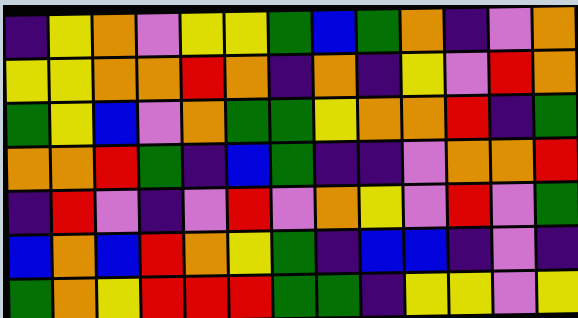[["indigo", "yellow", "orange", "violet", "yellow", "yellow", "green", "blue", "green", "orange", "indigo", "violet", "orange"], ["yellow", "yellow", "orange", "orange", "red", "orange", "indigo", "orange", "indigo", "yellow", "violet", "red", "orange"], ["green", "yellow", "blue", "violet", "orange", "green", "green", "yellow", "orange", "orange", "red", "indigo", "green"], ["orange", "orange", "red", "green", "indigo", "blue", "green", "indigo", "indigo", "violet", "orange", "orange", "red"], ["indigo", "red", "violet", "indigo", "violet", "red", "violet", "orange", "yellow", "violet", "red", "violet", "green"], ["blue", "orange", "blue", "red", "orange", "yellow", "green", "indigo", "blue", "blue", "indigo", "violet", "indigo"], ["green", "orange", "yellow", "red", "red", "red", "green", "green", "indigo", "yellow", "yellow", "violet", "yellow"]]